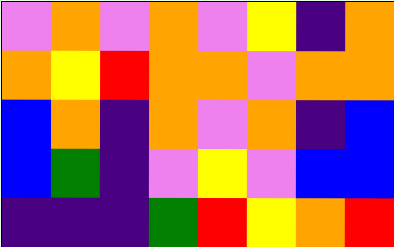[["violet", "orange", "violet", "orange", "violet", "yellow", "indigo", "orange"], ["orange", "yellow", "red", "orange", "orange", "violet", "orange", "orange"], ["blue", "orange", "indigo", "orange", "violet", "orange", "indigo", "blue"], ["blue", "green", "indigo", "violet", "yellow", "violet", "blue", "blue"], ["indigo", "indigo", "indigo", "green", "red", "yellow", "orange", "red"]]